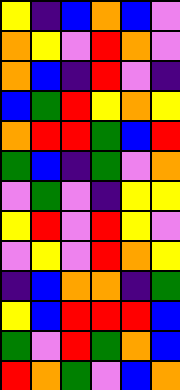[["yellow", "indigo", "blue", "orange", "blue", "violet"], ["orange", "yellow", "violet", "red", "orange", "violet"], ["orange", "blue", "indigo", "red", "violet", "indigo"], ["blue", "green", "red", "yellow", "orange", "yellow"], ["orange", "red", "red", "green", "blue", "red"], ["green", "blue", "indigo", "green", "violet", "orange"], ["violet", "green", "violet", "indigo", "yellow", "yellow"], ["yellow", "red", "violet", "red", "yellow", "violet"], ["violet", "yellow", "violet", "red", "orange", "yellow"], ["indigo", "blue", "orange", "orange", "indigo", "green"], ["yellow", "blue", "red", "red", "red", "blue"], ["green", "violet", "red", "green", "orange", "blue"], ["red", "orange", "green", "violet", "blue", "orange"]]